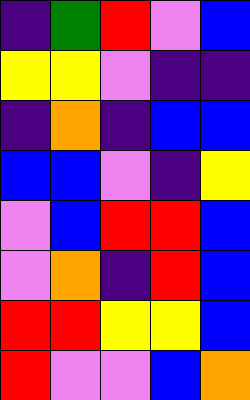[["indigo", "green", "red", "violet", "blue"], ["yellow", "yellow", "violet", "indigo", "indigo"], ["indigo", "orange", "indigo", "blue", "blue"], ["blue", "blue", "violet", "indigo", "yellow"], ["violet", "blue", "red", "red", "blue"], ["violet", "orange", "indigo", "red", "blue"], ["red", "red", "yellow", "yellow", "blue"], ["red", "violet", "violet", "blue", "orange"]]